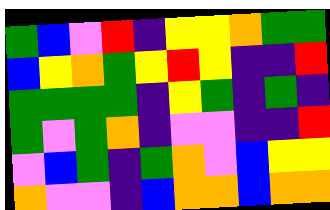[["green", "blue", "violet", "red", "indigo", "yellow", "yellow", "orange", "green", "green"], ["blue", "yellow", "orange", "green", "yellow", "red", "yellow", "indigo", "indigo", "red"], ["green", "green", "green", "green", "indigo", "yellow", "green", "indigo", "green", "indigo"], ["green", "violet", "green", "orange", "indigo", "violet", "violet", "indigo", "indigo", "red"], ["violet", "blue", "green", "indigo", "green", "orange", "violet", "blue", "yellow", "yellow"], ["orange", "violet", "violet", "indigo", "blue", "orange", "orange", "blue", "orange", "orange"]]